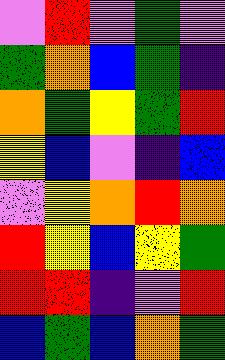[["violet", "red", "violet", "green", "violet"], ["green", "orange", "blue", "green", "indigo"], ["orange", "green", "yellow", "green", "red"], ["yellow", "blue", "violet", "indigo", "blue"], ["violet", "yellow", "orange", "red", "orange"], ["red", "yellow", "blue", "yellow", "green"], ["red", "red", "indigo", "violet", "red"], ["blue", "green", "blue", "orange", "green"]]